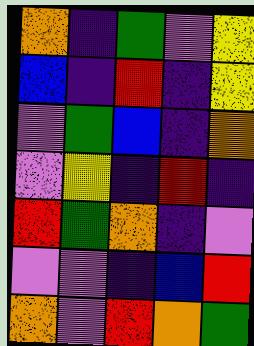[["orange", "indigo", "green", "violet", "yellow"], ["blue", "indigo", "red", "indigo", "yellow"], ["violet", "green", "blue", "indigo", "orange"], ["violet", "yellow", "indigo", "red", "indigo"], ["red", "green", "orange", "indigo", "violet"], ["violet", "violet", "indigo", "blue", "red"], ["orange", "violet", "red", "orange", "green"]]